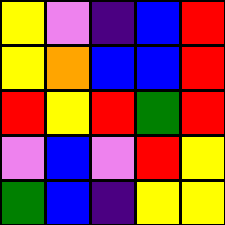[["yellow", "violet", "indigo", "blue", "red"], ["yellow", "orange", "blue", "blue", "red"], ["red", "yellow", "red", "green", "red"], ["violet", "blue", "violet", "red", "yellow"], ["green", "blue", "indigo", "yellow", "yellow"]]